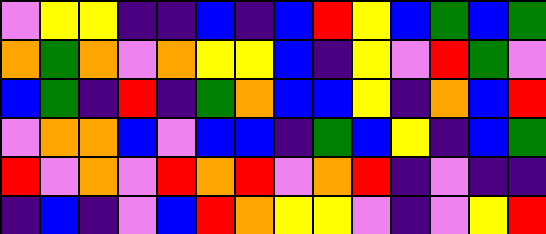[["violet", "yellow", "yellow", "indigo", "indigo", "blue", "indigo", "blue", "red", "yellow", "blue", "green", "blue", "green"], ["orange", "green", "orange", "violet", "orange", "yellow", "yellow", "blue", "indigo", "yellow", "violet", "red", "green", "violet"], ["blue", "green", "indigo", "red", "indigo", "green", "orange", "blue", "blue", "yellow", "indigo", "orange", "blue", "red"], ["violet", "orange", "orange", "blue", "violet", "blue", "blue", "indigo", "green", "blue", "yellow", "indigo", "blue", "green"], ["red", "violet", "orange", "violet", "red", "orange", "red", "violet", "orange", "red", "indigo", "violet", "indigo", "indigo"], ["indigo", "blue", "indigo", "violet", "blue", "red", "orange", "yellow", "yellow", "violet", "indigo", "violet", "yellow", "red"]]